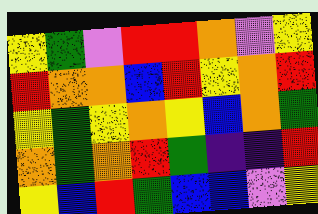[["yellow", "green", "violet", "red", "red", "orange", "violet", "yellow"], ["red", "orange", "orange", "blue", "red", "yellow", "orange", "red"], ["yellow", "green", "yellow", "orange", "yellow", "blue", "orange", "green"], ["orange", "green", "orange", "red", "green", "indigo", "indigo", "red"], ["yellow", "blue", "red", "green", "blue", "blue", "violet", "yellow"]]